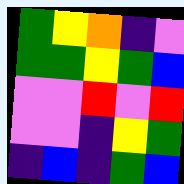[["green", "yellow", "orange", "indigo", "violet"], ["green", "green", "yellow", "green", "blue"], ["violet", "violet", "red", "violet", "red"], ["violet", "violet", "indigo", "yellow", "green"], ["indigo", "blue", "indigo", "green", "blue"]]